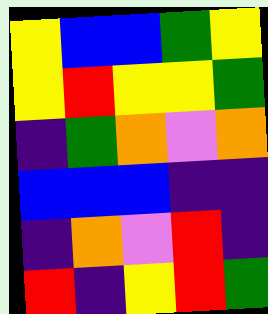[["yellow", "blue", "blue", "green", "yellow"], ["yellow", "red", "yellow", "yellow", "green"], ["indigo", "green", "orange", "violet", "orange"], ["blue", "blue", "blue", "indigo", "indigo"], ["indigo", "orange", "violet", "red", "indigo"], ["red", "indigo", "yellow", "red", "green"]]